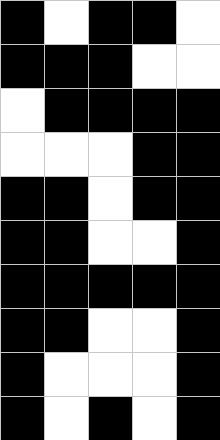[["black", "white", "black", "black", "white"], ["black", "black", "black", "white", "white"], ["white", "black", "black", "black", "black"], ["white", "white", "white", "black", "black"], ["black", "black", "white", "black", "black"], ["black", "black", "white", "white", "black"], ["black", "black", "black", "black", "black"], ["black", "black", "white", "white", "black"], ["black", "white", "white", "white", "black"], ["black", "white", "black", "white", "black"]]